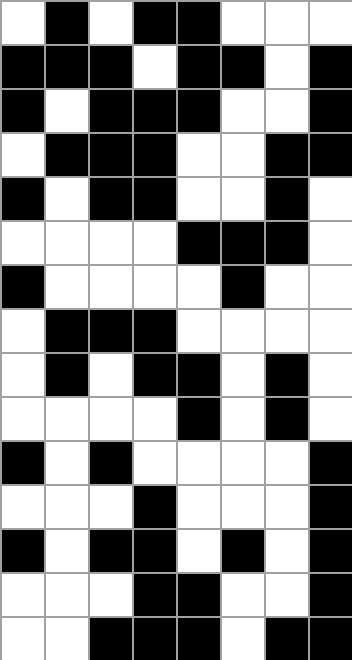[["white", "black", "white", "black", "black", "white", "white", "white"], ["black", "black", "black", "white", "black", "black", "white", "black"], ["black", "white", "black", "black", "black", "white", "white", "black"], ["white", "black", "black", "black", "white", "white", "black", "black"], ["black", "white", "black", "black", "white", "white", "black", "white"], ["white", "white", "white", "white", "black", "black", "black", "white"], ["black", "white", "white", "white", "white", "black", "white", "white"], ["white", "black", "black", "black", "white", "white", "white", "white"], ["white", "black", "white", "black", "black", "white", "black", "white"], ["white", "white", "white", "white", "black", "white", "black", "white"], ["black", "white", "black", "white", "white", "white", "white", "black"], ["white", "white", "white", "black", "white", "white", "white", "black"], ["black", "white", "black", "black", "white", "black", "white", "black"], ["white", "white", "white", "black", "black", "white", "white", "black"], ["white", "white", "black", "black", "black", "white", "black", "black"]]